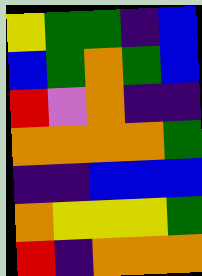[["yellow", "green", "green", "indigo", "blue"], ["blue", "green", "orange", "green", "blue"], ["red", "violet", "orange", "indigo", "indigo"], ["orange", "orange", "orange", "orange", "green"], ["indigo", "indigo", "blue", "blue", "blue"], ["orange", "yellow", "yellow", "yellow", "green"], ["red", "indigo", "orange", "orange", "orange"]]